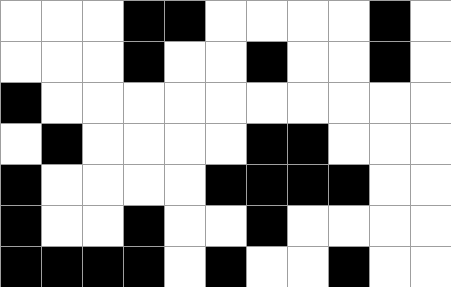[["white", "white", "white", "black", "black", "white", "white", "white", "white", "black", "white"], ["white", "white", "white", "black", "white", "white", "black", "white", "white", "black", "white"], ["black", "white", "white", "white", "white", "white", "white", "white", "white", "white", "white"], ["white", "black", "white", "white", "white", "white", "black", "black", "white", "white", "white"], ["black", "white", "white", "white", "white", "black", "black", "black", "black", "white", "white"], ["black", "white", "white", "black", "white", "white", "black", "white", "white", "white", "white"], ["black", "black", "black", "black", "white", "black", "white", "white", "black", "white", "white"]]